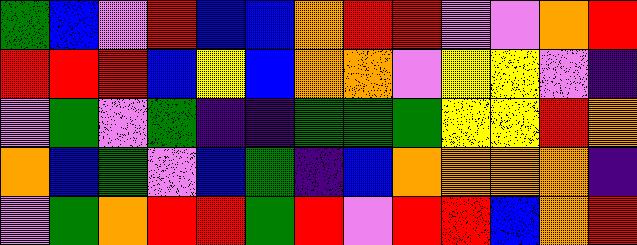[["green", "blue", "violet", "red", "blue", "blue", "orange", "red", "red", "violet", "violet", "orange", "red"], ["red", "red", "red", "blue", "yellow", "blue", "orange", "orange", "violet", "yellow", "yellow", "violet", "indigo"], ["violet", "green", "violet", "green", "indigo", "indigo", "green", "green", "green", "yellow", "yellow", "red", "orange"], ["orange", "blue", "green", "violet", "blue", "green", "indigo", "blue", "orange", "orange", "orange", "orange", "indigo"], ["violet", "green", "orange", "red", "red", "green", "red", "violet", "red", "red", "blue", "orange", "red"]]